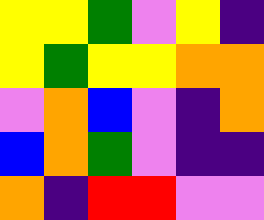[["yellow", "yellow", "green", "violet", "yellow", "indigo"], ["yellow", "green", "yellow", "yellow", "orange", "orange"], ["violet", "orange", "blue", "violet", "indigo", "orange"], ["blue", "orange", "green", "violet", "indigo", "indigo"], ["orange", "indigo", "red", "red", "violet", "violet"]]